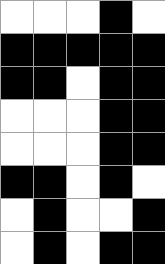[["white", "white", "white", "black", "white"], ["black", "black", "black", "black", "black"], ["black", "black", "white", "black", "black"], ["white", "white", "white", "black", "black"], ["white", "white", "white", "black", "black"], ["black", "black", "white", "black", "white"], ["white", "black", "white", "white", "black"], ["white", "black", "white", "black", "black"]]